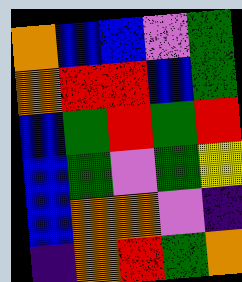[["orange", "blue", "blue", "violet", "green"], ["orange", "red", "red", "blue", "green"], ["blue", "green", "red", "green", "red"], ["blue", "green", "violet", "green", "yellow"], ["blue", "orange", "orange", "violet", "indigo"], ["indigo", "orange", "red", "green", "orange"]]